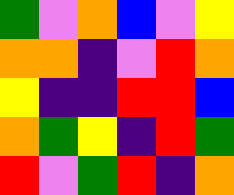[["green", "violet", "orange", "blue", "violet", "yellow"], ["orange", "orange", "indigo", "violet", "red", "orange"], ["yellow", "indigo", "indigo", "red", "red", "blue"], ["orange", "green", "yellow", "indigo", "red", "green"], ["red", "violet", "green", "red", "indigo", "orange"]]